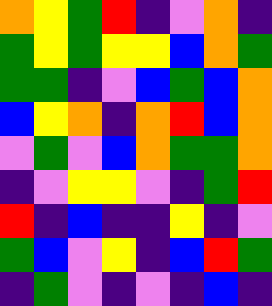[["orange", "yellow", "green", "red", "indigo", "violet", "orange", "indigo"], ["green", "yellow", "green", "yellow", "yellow", "blue", "orange", "green"], ["green", "green", "indigo", "violet", "blue", "green", "blue", "orange"], ["blue", "yellow", "orange", "indigo", "orange", "red", "blue", "orange"], ["violet", "green", "violet", "blue", "orange", "green", "green", "orange"], ["indigo", "violet", "yellow", "yellow", "violet", "indigo", "green", "red"], ["red", "indigo", "blue", "indigo", "indigo", "yellow", "indigo", "violet"], ["green", "blue", "violet", "yellow", "indigo", "blue", "red", "green"], ["indigo", "green", "violet", "indigo", "violet", "indigo", "blue", "indigo"]]